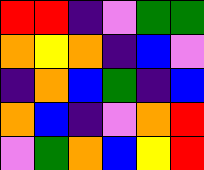[["red", "red", "indigo", "violet", "green", "green"], ["orange", "yellow", "orange", "indigo", "blue", "violet"], ["indigo", "orange", "blue", "green", "indigo", "blue"], ["orange", "blue", "indigo", "violet", "orange", "red"], ["violet", "green", "orange", "blue", "yellow", "red"]]